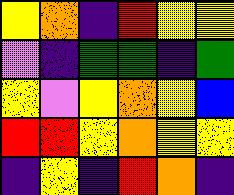[["yellow", "orange", "indigo", "red", "yellow", "yellow"], ["violet", "indigo", "green", "green", "indigo", "green"], ["yellow", "violet", "yellow", "orange", "yellow", "blue"], ["red", "red", "yellow", "orange", "yellow", "yellow"], ["indigo", "yellow", "indigo", "red", "orange", "indigo"]]